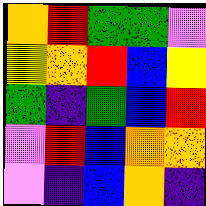[["orange", "red", "green", "green", "violet"], ["yellow", "orange", "red", "blue", "yellow"], ["green", "indigo", "green", "blue", "red"], ["violet", "red", "blue", "orange", "orange"], ["violet", "indigo", "blue", "orange", "indigo"]]